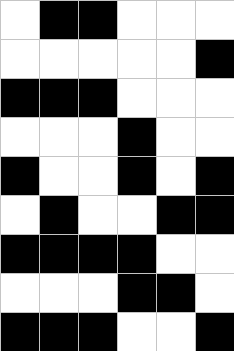[["white", "black", "black", "white", "white", "white"], ["white", "white", "white", "white", "white", "black"], ["black", "black", "black", "white", "white", "white"], ["white", "white", "white", "black", "white", "white"], ["black", "white", "white", "black", "white", "black"], ["white", "black", "white", "white", "black", "black"], ["black", "black", "black", "black", "white", "white"], ["white", "white", "white", "black", "black", "white"], ["black", "black", "black", "white", "white", "black"]]